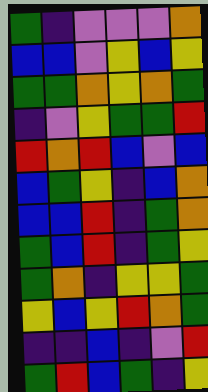[["green", "indigo", "violet", "violet", "violet", "orange"], ["blue", "blue", "violet", "yellow", "blue", "yellow"], ["green", "green", "orange", "yellow", "orange", "green"], ["indigo", "violet", "yellow", "green", "green", "red"], ["red", "orange", "red", "blue", "violet", "blue"], ["blue", "green", "yellow", "indigo", "blue", "orange"], ["blue", "blue", "red", "indigo", "green", "orange"], ["green", "blue", "red", "indigo", "green", "yellow"], ["green", "orange", "indigo", "yellow", "yellow", "green"], ["yellow", "blue", "yellow", "red", "orange", "green"], ["indigo", "indigo", "blue", "indigo", "violet", "red"], ["green", "red", "blue", "green", "indigo", "yellow"]]